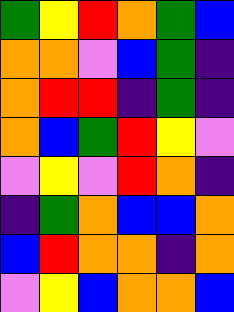[["green", "yellow", "red", "orange", "green", "blue"], ["orange", "orange", "violet", "blue", "green", "indigo"], ["orange", "red", "red", "indigo", "green", "indigo"], ["orange", "blue", "green", "red", "yellow", "violet"], ["violet", "yellow", "violet", "red", "orange", "indigo"], ["indigo", "green", "orange", "blue", "blue", "orange"], ["blue", "red", "orange", "orange", "indigo", "orange"], ["violet", "yellow", "blue", "orange", "orange", "blue"]]